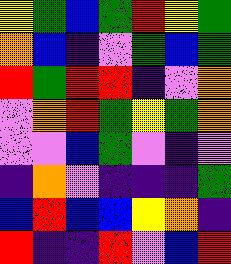[["yellow", "green", "blue", "green", "red", "yellow", "green"], ["orange", "blue", "indigo", "violet", "green", "blue", "green"], ["red", "green", "red", "red", "indigo", "violet", "orange"], ["violet", "orange", "red", "green", "yellow", "green", "orange"], ["violet", "violet", "blue", "green", "violet", "indigo", "violet"], ["indigo", "orange", "violet", "indigo", "indigo", "indigo", "green"], ["blue", "red", "blue", "blue", "yellow", "orange", "indigo"], ["red", "indigo", "indigo", "red", "violet", "blue", "red"]]